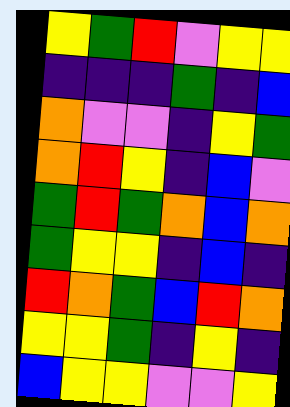[["yellow", "green", "red", "violet", "yellow", "yellow"], ["indigo", "indigo", "indigo", "green", "indigo", "blue"], ["orange", "violet", "violet", "indigo", "yellow", "green"], ["orange", "red", "yellow", "indigo", "blue", "violet"], ["green", "red", "green", "orange", "blue", "orange"], ["green", "yellow", "yellow", "indigo", "blue", "indigo"], ["red", "orange", "green", "blue", "red", "orange"], ["yellow", "yellow", "green", "indigo", "yellow", "indigo"], ["blue", "yellow", "yellow", "violet", "violet", "yellow"]]